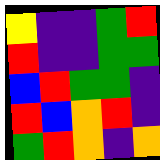[["yellow", "indigo", "indigo", "green", "red"], ["red", "indigo", "indigo", "green", "green"], ["blue", "red", "green", "green", "indigo"], ["red", "blue", "orange", "red", "indigo"], ["green", "red", "orange", "indigo", "orange"]]